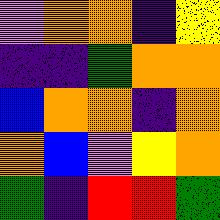[["violet", "orange", "orange", "indigo", "yellow"], ["indigo", "indigo", "green", "orange", "orange"], ["blue", "orange", "orange", "indigo", "orange"], ["orange", "blue", "violet", "yellow", "orange"], ["green", "indigo", "red", "red", "green"]]